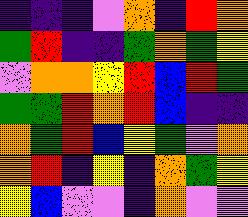[["indigo", "indigo", "indigo", "violet", "orange", "indigo", "red", "orange"], ["green", "red", "indigo", "indigo", "green", "orange", "green", "yellow"], ["violet", "orange", "orange", "yellow", "red", "blue", "red", "green"], ["green", "green", "red", "orange", "red", "blue", "indigo", "indigo"], ["orange", "green", "red", "blue", "yellow", "green", "violet", "orange"], ["orange", "red", "indigo", "yellow", "indigo", "orange", "green", "yellow"], ["yellow", "blue", "violet", "violet", "indigo", "orange", "violet", "violet"]]